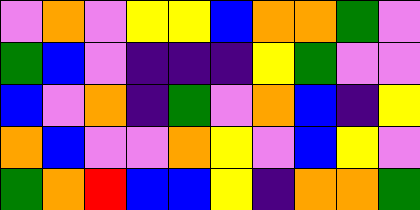[["violet", "orange", "violet", "yellow", "yellow", "blue", "orange", "orange", "green", "violet"], ["green", "blue", "violet", "indigo", "indigo", "indigo", "yellow", "green", "violet", "violet"], ["blue", "violet", "orange", "indigo", "green", "violet", "orange", "blue", "indigo", "yellow"], ["orange", "blue", "violet", "violet", "orange", "yellow", "violet", "blue", "yellow", "violet"], ["green", "orange", "red", "blue", "blue", "yellow", "indigo", "orange", "orange", "green"]]